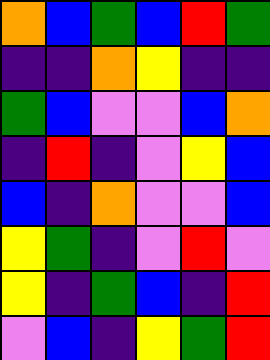[["orange", "blue", "green", "blue", "red", "green"], ["indigo", "indigo", "orange", "yellow", "indigo", "indigo"], ["green", "blue", "violet", "violet", "blue", "orange"], ["indigo", "red", "indigo", "violet", "yellow", "blue"], ["blue", "indigo", "orange", "violet", "violet", "blue"], ["yellow", "green", "indigo", "violet", "red", "violet"], ["yellow", "indigo", "green", "blue", "indigo", "red"], ["violet", "blue", "indigo", "yellow", "green", "red"]]